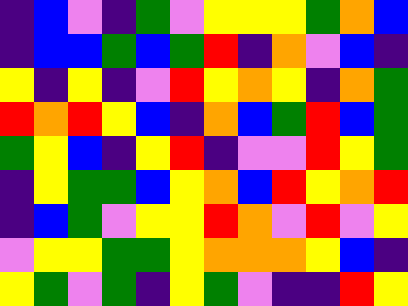[["indigo", "blue", "violet", "indigo", "green", "violet", "yellow", "yellow", "yellow", "green", "orange", "blue"], ["indigo", "blue", "blue", "green", "blue", "green", "red", "indigo", "orange", "violet", "blue", "indigo"], ["yellow", "indigo", "yellow", "indigo", "violet", "red", "yellow", "orange", "yellow", "indigo", "orange", "green"], ["red", "orange", "red", "yellow", "blue", "indigo", "orange", "blue", "green", "red", "blue", "green"], ["green", "yellow", "blue", "indigo", "yellow", "red", "indigo", "violet", "violet", "red", "yellow", "green"], ["indigo", "yellow", "green", "green", "blue", "yellow", "orange", "blue", "red", "yellow", "orange", "red"], ["indigo", "blue", "green", "violet", "yellow", "yellow", "red", "orange", "violet", "red", "violet", "yellow"], ["violet", "yellow", "yellow", "green", "green", "yellow", "orange", "orange", "orange", "yellow", "blue", "indigo"], ["yellow", "green", "violet", "green", "indigo", "yellow", "green", "violet", "indigo", "indigo", "red", "yellow"]]